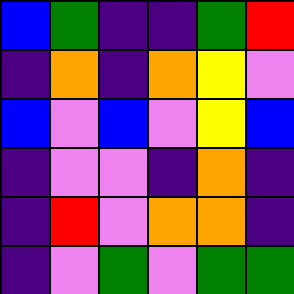[["blue", "green", "indigo", "indigo", "green", "red"], ["indigo", "orange", "indigo", "orange", "yellow", "violet"], ["blue", "violet", "blue", "violet", "yellow", "blue"], ["indigo", "violet", "violet", "indigo", "orange", "indigo"], ["indigo", "red", "violet", "orange", "orange", "indigo"], ["indigo", "violet", "green", "violet", "green", "green"]]